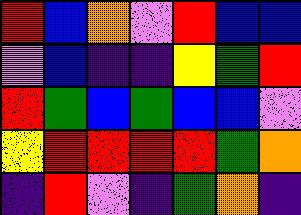[["red", "blue", "orange", "violet", "red", "blue", "blue"], ["violet", "blue", "indigo", "indigo", "yellow", "green", "red"], ["red", "green", "blue", "green", "blue", "blue", "violet"], ["yellow", "red", "red", "red", "red", "green", "orange"], ["indigo", "red", "violet", "indigo", "green", "orange", "indigo"]]